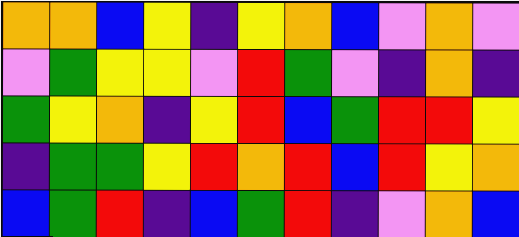[["orange", "orange", "blue", "yellow", "indigo", "yellow", "orange", "blue", "violet", "orange", "violet"], ["violet", "green", "yellow", "yellow", "violet", "red", "green", "violet", "indigo", "orange", "indigo"], ["green", "yellow", "orange", "indigo", "yellow", "red", "blue", "green", "red", "red", "yellow"], ["indigo", "green", "green", "yellow", "red", "orange", "red", "blue", "red", "yellow", "orange"], ["blue", "green", "red", "indigo", "blue", "green", "red", "indigo", "violet", "orange", "blue"]]